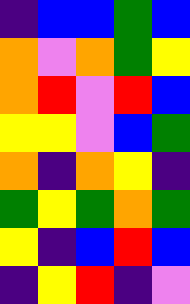[["indigo", "blue", "blue", "green", "blue"], ["orange", "violet", "orange", "green", "yellow"], ["orange", "red", "violet", "red", "blue"], ["yellow", "yellow", "violet", "blue", "green"], ["orange", "indigo", "orange", "yellow", "indigo"], ["green", "yellow", "green", "orange", "green"], ["yellow", "indigo", "blue", "red", "blue"], ["indigo", "yellow", "red", "indigo", "violet"]]